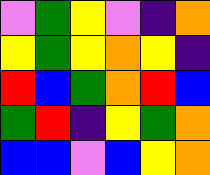[["violet", "green", "yellow", "violet", "indigo", "orange"], ["yellow", "green", "yellow", "orange", "yellow", "indigo"], ["red", "blue", "green", "orange", "red", "blue"], ["green", "red", "indigo", "yellow", "green", "orange"], ["blue", "blue", "violet", "blue", "yellow", "orange"]]